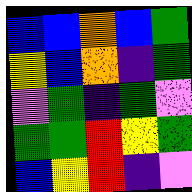[["blue", "blue", "orange", "blue", "green"], ["yellow", "blue", "orange", "indigo", "green"], ["violet", "green", "indigo", "green", "violet"], ["green", "green", "red", "yellow", "green"], ["blue", "yellow", "red", "indigo", "violet"]]